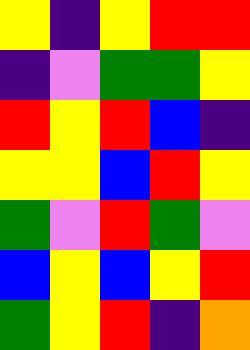[["yellow", "indigo", "yellow", "red", "red"], ["indigo", "violet", "green", "green", "yellow"], ["red", "yellow", "red", "blue", "indigo"], ["yellow", "yellow", "blue", "red", "yellow"], ["green", "violet", "red", "green", "violet"], ["blue", "yellow", "blue", "yellow", "red"], ["green", "yellow", "red", "indigo", "orange"]]